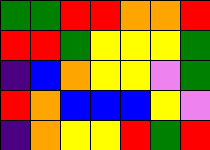[["green", "green", "red", "red", "orange", "orange", "red"], ["red", "red", "green", "yellow", "yellow", "yellow", "green"], ["indigo", "blue", "orange", "yellow", "yellow", "violet", "green"], ["red", "orange", "blue", "blue", "blue", "yellow", "violet"], ["indigo", "orange", "yellow", "yellow", "red", "green", "red"]]